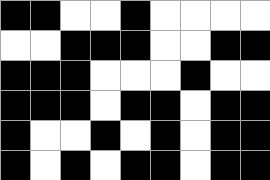[["black", "black", "white", "white", "black", "white", "white", "white", "white"], ["white", "white", "black", "black", "black", "white", "white", "black", "black"], ["black", "black", "black", "white", "white", "white", "black", "white", "white"], ["black", "black", "black", "white", "black", "black", "white", "black", "black"], ["black", "white", "white", "black", "white", "black", "white", "black", "black"], ["black", "white", "black", "white", "black", "black", "white", "black", "black"]]